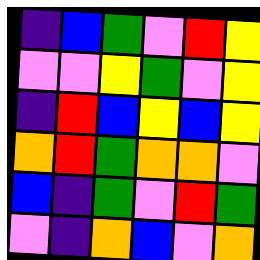[["indigo", "blue", "green", "violet", "red", "yellow"], ["violet", "violet", "yellow", "green", "violet", "yellow"], ["indigo", "red", "blue", "yellow", "blue", "yellow"], ["orange", "red", "green", "orange", "orange", "violet"], ["blue", "indigo", "green", "violet", "red", "green"], ["violet", "indigo", "orange", "blue", "violet", "orange"]]